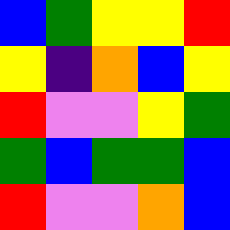[["blue", "green", "yellow", "yellow", "red"], ["yellow", "indigo", "orange", "blue", "yellow"], ["red", "violet", "violet", "yellow", "green"], ["green", "blue", "green", "green", "blue"], ["red", "violet", "violet", "orange", "blue"]]